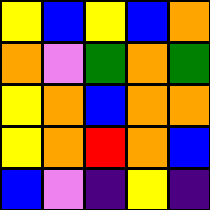[["yellow", "blue", "yellow", "blue", "orange"], ["orange", "violet", "green", "orange", "green"], ["yellow", "orange", "blue", "orange", "orange"], ["yellow", "orange", "red", "orange", "blue"], ["blue", "violet", "indigo", "yellow", "indigo"]]